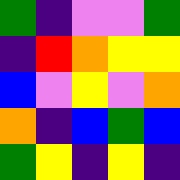[["green", "indigo", "violet", "violet", "green"], ["indigo", "red", "orange", "yellow", "yellow"], ["blue", "violet", "yellow", "violet", "orange"], ["orange", "indigo", "blue", "green", "blue"], ["green", "yellow", "indigo", "yellow", "indigo"]]